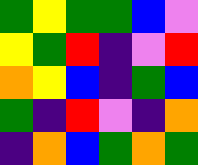[["green", "yellow", "green", "green", "blue", "violet"], ["yellow", "green", "red", "indigo", "violet", "red"], ["orange", "yellow", "blue", "indigo", "green", "blue"], ["green", "indigo", "red", "violet", "indigo", "orange"], ["indigo", "orange", "blue", "green", "orange", "green"]]